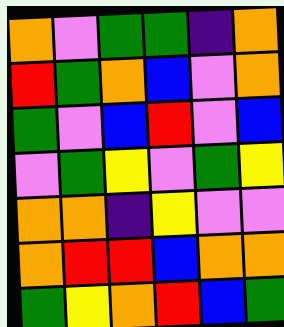[["orange", "violet", "green", "green", "indigo", "orange"], ["red", "green", "orange", "blue", "violet", "orange"], ["green", "violet", "blue", "red", "violet", "blue"], ["violet", "green", "yellow", "violet", "green", "yellow"], ["orange", "orange", "indigo", "yellow", "violet", "violet"], ["orange", "red", "red", "blue", "orange", "orange"], ["green", "yellow", "orange", "red", "blue", "green"]]